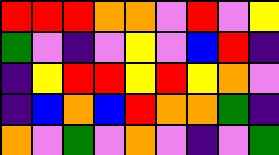[["red", "red", "red", "orange", "orange", "violet", "red", "violet", "yellow"], ["green", "violet", "indigo", "violet", "yellow", "violet", "blue", "red", "indigo"], ["indigo", "yellow", "red", "red", "yellow", "red", "yellow", "orange", "violet"], ["indigo", "blue", "orange", "blue", "red", "orange", "orange", "green", "indigo"], ["orange", "violet", "green", "violet", "orange", "violet", "indigo", "violet", "green"]]